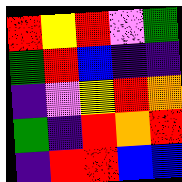[["red", "yellow", "red", "violet", "green"], ["green", "red", "blue", "indigo", "indigo"], ["indigo", "violet", "yellow", "red", "orange"], ["green", "indigo", "red", "orange", "red"], ["indigo", "red", "red", "blue", "blue"]]